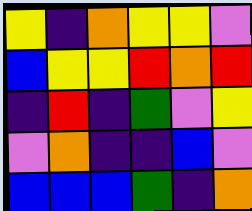[["yellow", "indigo", "orange", "yellow", "yellow", "violet"], ["blue", "yellow", "yellow", "red", "orange", "red"], ["indigo", "red", "indigo", "green", "violet", "yellow"], ["violet", "orange", "indigo", "indigo", "blue", "violet"], ["blue", "blue", "blue", "green", "indigo", "orange"]]